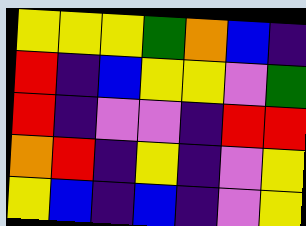[["yellow", "yellow", "yellow", "green", "orange", "blue", "indigo"], ["red", "indigo", "blue", "yellow", "yellow", "violet", "green"], ["red", "indigo", "violet", "violet", "indigo", "red", "red"], ["orange", "red", "indigo", "yellow", "indigo", "violet", "yellow"], ["yellow", "blue", "indigo", "blue", "indigo", "violet", "yellow"]]